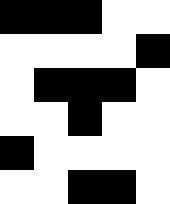[["black", "black", "black", "white", "white"], ["white", "white", "white", "white", "black"], ["white", "black", "black", "black", "white"], ["white", "white", "black", "white", "white"], ["black", "white", "white", "white", "white"], ["white", "white", "black", "black", "white"]]